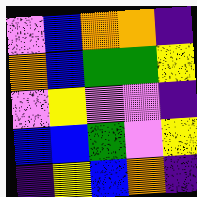[["violet", "blue", "orange", "orange", "indigo"], ["orange", "blue", "green", "green", "yellow"], ["violet", "yellow", "violet", "violet", "indigo"], ["blue", "blue", "green", "violet", "yellow"], ["indigo", "yellow", "blue", "orange", "indigo"]]